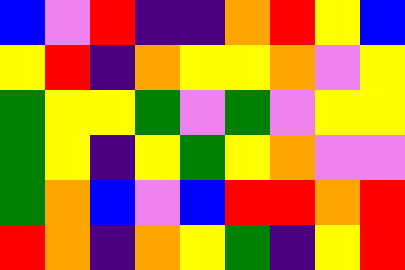[["blue", "violet", "red", "indigo", "indigo", "orange", "red", "yellow", "blue"], ["yellow", "red", "indigo", "orange", "yellow", "yellow", "orange", "violet", "yellow"], ["green", "yellow", "yellow", "green", "violet", "green", "violet", "yellow", "yellow"], ["green", "yellow", "indigo", "yellow", "green", "yellow", "orange", "violet", "violet"], ["green", "orange", "blue", "violet", "blue", "red", "red", "orange", "red"], ["red", "orange", "indigo", "orange", "yellow", "green", "indigo", "yellow", "red"]]